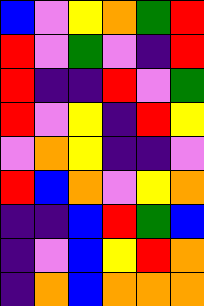[["blue", "violet", "yellow", "orange", "green", "red"], ["red", "violet", "green", "violet", "indigo", "red"], ["red", "indigo", "indigo", "red", "violet", "green"], ["red", "violet", "yellow", "indigo", "red", "yellow"], ["violet", "orange", "yellow", "indigo", "indigo", "violet"], ["red", "blue", "orange", "violet", "yellow", "orange"], ["indigo", "indigo", "blue", "red", "green", "blue"], ["indigo", "violet", "blue", "yellow", "red", "orange"], ["indigo", "orange", "blue", "orange", "orange", "orange"]]